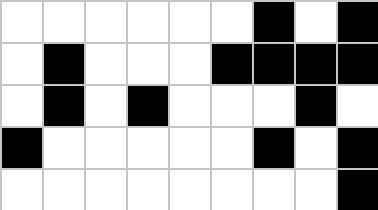[["white", "white", "white", "white", "white", "white", "black", "white", "black"], ["white", "black", "white", "white", "white", "black", "black", "black", "black"], ["white", "black", "white", "black", "white", "white", "white", "black", "white"], ["black", "white", "white", "white", "white", "white", "black", "white", "black"], ["white", "white", "white", "white", "white", "white", "white", "white", "black"]]